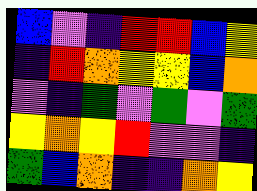[["blue", "violet", "indigo", "red", "red", "blue", "yellow"], ["indigo", "red", "orange", "yellow", "yellow", "blue", "orange"], ["violet", "indigo", "green", "violet", "green", "violet", "green"], ["yellow", "orange", "yellow", "red", "violet", "violet", "indigo"], ["green", "blue", "orange", "indigo", "indigo", "orange", "yellow"]]